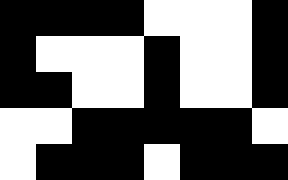[["black", "black", "black", "black", "white", "white", "white", "black"], ["black", "white", "white", "white", "black", "white", "white", "black"], ["black", "black", "white", "white", "black", "white", "white", "black"], ["white", "white", "black", "black", "black", "black", "black", "white"], ["white", "black", "black", "black", "white", "black", "black", "black"]]